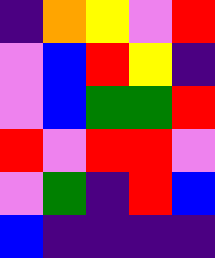[["indigo", "orange", "yellow", "violet", "red"], ["violet", "blue", "red", "yellow", "indigo"], ["violet", "blue", "green", "green", "red"], ["red", "violet", "red", "red", "violet"], ["violet", "green", "indigo", "red", "blue"], ["blue", "indigo", "indigo", "indigo", "indigo"]]